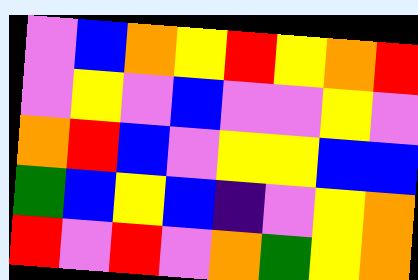[["violet", "blue", "orange", "yellow", "red", "yellow", "orange", "red"], ["violet", "yellow", "violet", "blue", "violet", "violet", "yellow", "violet"], ["orange", "red", "blue", "violet", "yellow", "yellow", "blue", "blue"], ["green", "blue", "yellow", "blue", "indigo", "violet", "yellow", "orange"], ["red", "violet", "red", "violet", "orange", "green", "yellow", "orange"]]